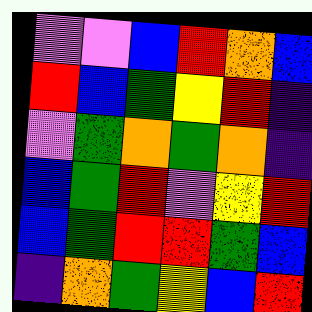[["violet", "violet", "blue", "red", "orange", "blue"], ["red", "blue", "green", "yellow", "red", "indigo"], ["violet", "green", "orange", "green", "orange", "indigo"], ["blue", "green", "red", "violet", "yellow", "red"], ["blue", "green", "red", "red", "green", "blue"], ["indigo", "orange", "green", "yellow", "blue", "red"]]